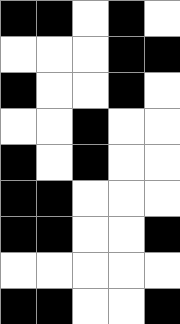[["black", "black", "white", "black", "white"], ["white", "white", "white", "black", "black"], ["black", "white", "white", "black", "white"], ["white", "white", "black", "white", "white"], ["black", "white", "black", "white", "white"], ["black", "black", "white", "white", "white"], ["black", "black", "white", "white", "black"], ["white", "white", "white", "white", "white"], ["black", "black", "white", "white", "black"]]